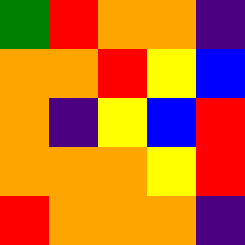[["green", "red", "orange", "orange", "indigo"], ["orange", "orange", "red", "yellow", "blue"], ["orange", "indigo", "yellow", "blue", "red"], ["orange", "orange", "orange", "yellow", "red"], ["red", "orange", "orange", "orange", "indigo"]]